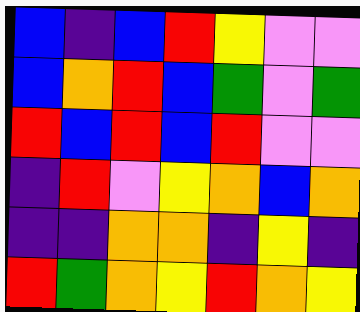[["blue", "indigo", "blue", "red", "yellow", "violet", "violet"], ["blue", "orange", "red", "blue", "green", "violet", "green"], ["red", "blue", "red", "blue", "red", "violet", "violet"], ["indigo", "red", "violet", "yellow", "orange", "blue", "orange"], ["indigo", "indigo", "orange", "orange", "indigo", "yellow", "indigo"], ["red", "green", "orange", "yellow", "red", "orange", "yellow"]]